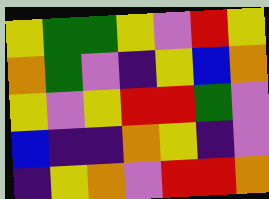[["yellow", "green", "green", "yellow", "violet", "red", "yellow"], ["orange", "green", "violet", "indigo", "yellow", "blue", "orange"], ["yellow", "violet", "yellow", "red", "red", "green", "violet"], ["blue", "indigo", "indigo", "orange", "yellow", "indigo", "violet"], ["indigo", "yellow", "orange", "violet", "red", "red", "orange"]]